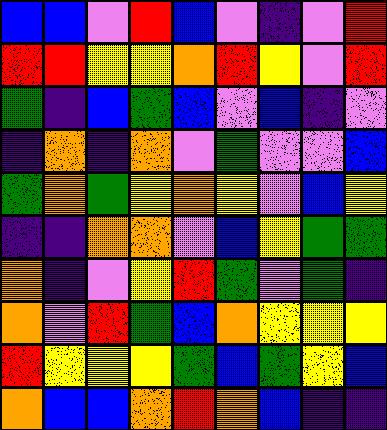[["blue", "blue", "violet", "red", "blue", "violet", "indigo", "violet", "red"], ["red", "red", "yellow", "yellow", "orange", "red", "yellow", "violet", "red"], ["green", "indigo", "blue", "green", "blue", "violet", "blue", "indigo", "violet"], ["indigo", "orange", "indigo", "orange", "violet", "green", "violet", "violet", "blue"], ["green", "orange", "green", "yellow", "orange", "yellow", "violet", "blue", "yellow"], ["indigo", "indigo", "orange", "orange", "violet", "blue", "yellow", "green", "green"], ["orange", "indigo", "violet", "yellow", "red", "green", "violet", "green", "indigo"], ["orange", "violet", "red", "green", "blue", "orange", "yellow", "yellow", "yellow"], ["red", "yellow", "yellow", "yellow", "green", "blue", "green", "yellow", "blue"], ["orange", "blue", "blue", "orange", "red", "orange", "blue", "indigo", "indigo"]]